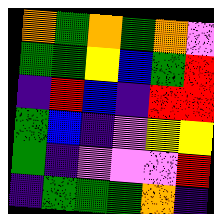[["orange", "green", "orange", "green", "orange", "violet"], ["green", "green", "yellow", "blue", "green", "red"], ["indigo", "red", "blue", "indigo", "red", "red"], ["green", "blue", "indigo", "violet", "yellow", "yellow"], ["green", "indigo", "violet", "violet", "violet", "red"], ["indigo", "green", "green", "green", "orange", "indigo"]]